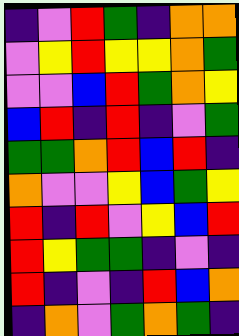[["indigo", "violet", "red", "green", "indigo", "orange", "orange"], ["violet", "yellow", "red", "yellow", "yellow", "orange", "green"], ["violet", "violet", "blue", "red", "green", "orange", "yellow"], ["blue", "red", "indigo", "red", "indigo", "violet", "green"], ["green", "green", "orange", "red", "blue", "red", "indigo"], ["orange", "violet", "violet", "yellow", "blue", "green", "yellow"], ["red", "indigo", "red", "violet", "yellow", "blue", "red"], ["red", "yellow", "green", "green", "indigo", "violet", "indigo"], ["red", "indigo", "violet", "indigo", "red", "blue", "orange"], ["indigo", "orange", "violet", "green", "orange", "green", "indigo"]]